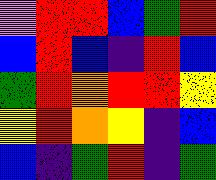[["violet", "red", "red", "blue", "green", "red"], ["blue", "red", "blue", "indigo", "red", "blue"], ["green", "red", "orange", "red", "red", "yellow"], ["yellow", "red", "orange", "yellow", "indigo", "blue"], ["blue", "indigo", "green", "red", "indigo", "green"]]